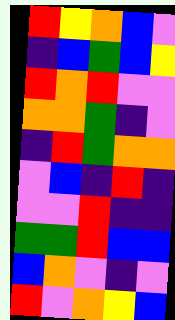[["red", "yellow", "orange", "blue", "violet"], ["indigo", "blue", "green", "blue", "yellow"], ["red", "orange", "red", "violet", "violet"], ["orange", "orange", "green", "indigo", "violet"], ["indigo", "red", "green", "orange", "orange"], ["violet", "blue", "indigo", "red", "indigo"], ["violet", "violet", "red", "indigo", "indigo"], ["green", "green", "red", "blue", "blue"], ["blue", "orange", "violet", "indigo", "violet"], ["red", "violet", "orange", "yellow", "blue"]]